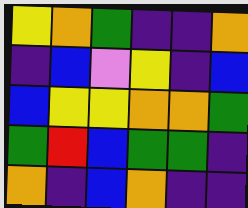[["yellow", "orange", "green", "indigo", "indigo", "orange"], ["indigo", "blue", "violet", "yellow", "indigo", "blue"], ["blue", "yellow", "yellow", "orange", "orange", "green"], ["green", "red", "blue", "green", "green", "indigo"], ["orange", "indigo", "blue", "orange", "indigo", "indigo"]]